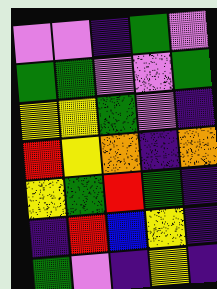[["violet", "violet", "indigo", "green", "violet"], ["green", "green", "violet", "violet", "green"], ["yellow", "yellow", "green", "violet", "indigo"], ["red", "yellow", "orange", "indigo", "orange"], ["yellow", "green", "red", "green", "indigo"], ["indigo", "red", "blue", "yellow", "indigo"], ["green", "violet", "indigo", "yellow", "indigo"]]